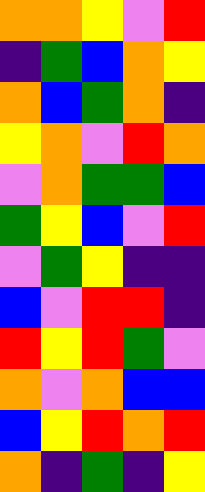[["orange", "orange", "yellow", "violet", "red"], ["indigo", "green", "blue", "orange", "yellow"], ["orange", "blue", "green", "orange", "indigo"], ["yellow", "orange", "violet", "red", "orange"], ["violet", "orange", "green", "green", "blue"], ["green", "yellow", "blue", "violet", "red"], ["violet", "green", "yellow", "indigo", "indigo"], ["blue", "violet", "red", "red", "indigo"], ["red", "yellow", "red", "green", "violet"], ["orange", "violet", "orange", "blue", "blue"], ["blue", "yellow", "red", "orange", "red"], ["orange", "indigo", "green", "indigo", "yellow"]]